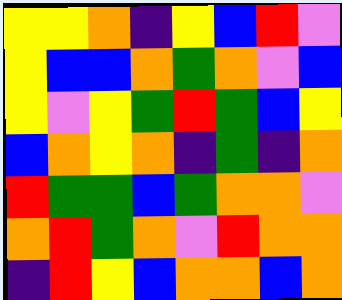[["yellow", "yellow", "orange", "indigo", "yellow", "blue", "red", "violet"], ["yellow", "blue", "blue", "orange", "green", "orange", "violet", "blue"], ["yellow", "violet", "yellow", "green", "red", "green", "blue", "yellow"], ["blue", "orange", "yellow", "orange", "indigo", "green", "indigo", "orange"], ["red", "green", "green", "blue", "green", "orange", "orange", "violet"], ["orange", "red", "green", "orange", "violet", "red", "orange", "orange"], ["indigo", "red", "yellow", "blue", "orange", "orange", "blue", "orange"]]